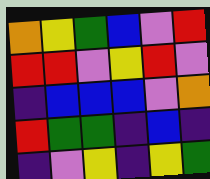[["orange", "yellow", "green", "blue", "violet", "red"], ["red", "red", "violet", "yellow", "red", "violet"], ["indigo", "blue", "blue", "blue", "violet", "orange"], ["red", "green", "green", "indigo", "blue", "indigo"], ["indigo", "violet", "yellow", "indigo", "yellow", "green"]]